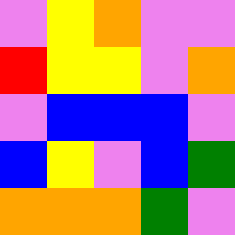[["violet", "yellow", "orange", "violet", "violet"], ["red", "yellow", "yellow", "violet", "orange"], ["violet", "blue", "blue", "blue", "violet"], ["blue", "yellow", "violet", "blue", "green"], ["orange", "orange", "orange", "green", "violet"]]